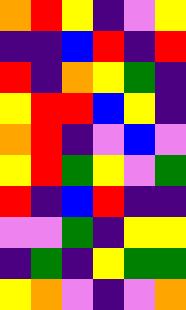[["orange", "red", "yellow", "indigo", "violet", "yellow"], ["indigo", "indigo", "blue", "red", "indigo", "red"], ["red", "indigo", "orange", "yellow", "green", "indigo"], ["yellow", "red", "red", "blue", "yellow", "indigo"], ["orange", "red", "indigo", "violet", "blue", "violet"], ["yellow", "red", "green", "yellow", "violet", "green"], ["red", "indigo", "blue", "red", "indigo", "indigo"], ["violet", "violet", "green", "indigo", "yellow", "yellow"], ["indigo", "green", "indigo", "yellow", "green", "green"], ["yellow", "orange", "violet", "indigo", "violet", "orange"]]